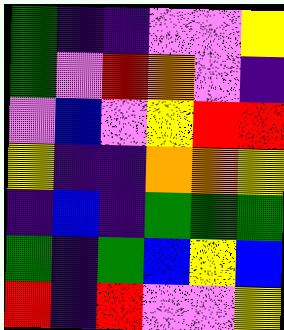[["green", "indigo", "indigo", "violet", "violet", "yellow"], ["green", "violet", "red", "orange", "violet", "indigo"], ["violet", "blue", "violet", "yellow", "red", "red"], ["yellow", "indigo", "indigo", "orange", "orange", "yellow"], ["indigo", "blue", "indigo", "green", "green", "green"], ["green", "indigo", "green", "blue", "yellow", "blue"], ["red", "indigo", "red", "violet", "violet", "yellow"]]